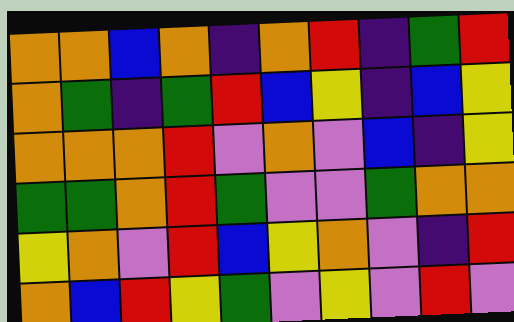[["orange", "orange", "blue", "orange", "indigo", "orange", "red", "indigo", "green", "red"], ["orange", "green", "indigo", "green", "red", "blue", "yellow", "indigo", "blue", "yellow"], ["orange", "orange", "orange", "red", "violet", "orange", "violet", "blue", "indigo", "yellow"], ["green", "green", "orange", "red", "green", "violet", "violet", "green", "orange", "orange"], ["yellow", "orange", "violet", "red", "blue", "yellow", "orange", "violet", "indigo", "red"], ["orange", "blue", "red", "yellow", "green", "violet", "yellow", "violet", "red", "violet"]]